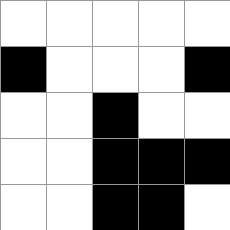[["white", "white", "white", "white", "white"], ["black", "white", "white", "white", "black"], ["white", "white", "black", "white", "white"], ["white", "white", "black", "black", "black"], ["white", "white", "black", "black", "white"]]